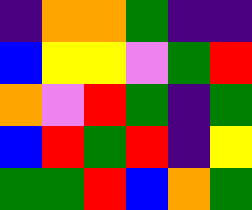[["indigo", "orange", "orange", "green", "indigo", "indigo"], ["blue", "yellow", "yellow", "violet", "green", "red"], ["orange", "violet", "red", "green", "indigo", "green"], ["blue", "red", "green", "red", "indigo", "yellow"], ["green", "green", "red", "blue", "orange", "green"]]